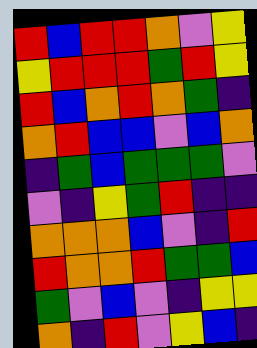[["red", "blue", "red", "red", "orange", "violet", "yellow"], ["yellow", "red", "red", "red", "green", "red", "yellow"], ["red", "blue", "orange", "red", "orange", "green", "indigo"], ["orange", "red", "blue", "blue", "violet", "blue", "orange"], ["indigo", "green", "blue", "green", "green", "green", "violet"], ["violet", "indigo", "yellow", "green", "red", "indigo", "indigo"], ["orange", "orange", "orange", "blue", "violet", "indigo", "red"], ["red", "orange", "orange", "red", "green", "green", "blue"], ["green", "violet", "blue", "violet", "indigo", "yellow", "yellow"], ["orange", "indigo", "red", "violet", "yellow", "blue", "indigo"]]